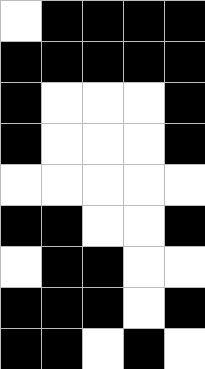[["white", "black", "black", "black", "black"], ["black", "black", "black", "black", "black"], ["black", "white", "white", "white", "black"], ["black", "white", "white", "white", "black"], ["white", "white", "white", "white", "white"], ["black", "black", "white", "white", "black"], ["white", "black", "black", "white", "white"], ["black", "black", "black", "white", "black"], ["black", "black", "white", "black", "white"]]